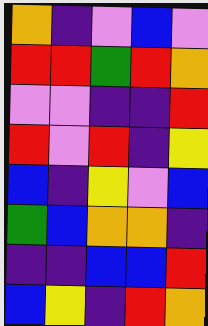[["orange", "indigo", "violet", "blue", "violet"], ["red", "red", "green", "red", "orange"], ["violet", "violet", "indigo", "indigo", "red"], ["red", "violet", "red", "indigo", "yellow"], ["blue", "indigo", "yellow", "violet", "blue"], ["green", "blue", "orange", "orange", "indigo"], ["indigo", "indigo", "blue", "blue", "red"], ["blue", "yellow", "indigo", "red", "orange"]]